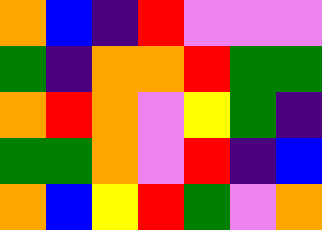[["orange", "blue", "indigo", "red", "violet", "violet", "violet"], ["green", "indigo", "orange", "orange", "red", "green", "green"], ["orange", "red", "orange", "violet", "yellow", "green", "indigo"], ["green", "green", "orange", "violet", "red", "indigo", "blue"], ["orange", "blue", "yellow", "red", "green", "violet", "orange"]]